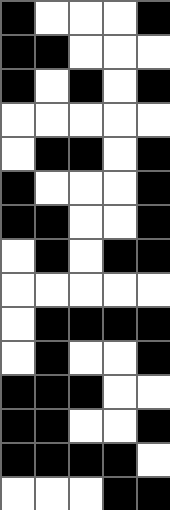[["black", "white", "white", "white", "black"], ["black", "black", "white", "white", "white"], ["black", "white", "black", "white", "black"], ["white", "white", "white", "white", "white"], ["white", "black", "black", "white", "black"], ["black", "white", "white", "white", "black"], ["black", "black", "white", "white", "black"], ["white", "black", "white", "black", "black"], ["white", "white", "white", "white", "white"], ["white", "black", "black", "black", "black"], ["white", "black", "white", "white", "black"], ["black", "black", "black", "white", "white"], ["black", "black", "white", "white", "black"], ["black", "black", "black", "black", "white"], ["white", "white", "white", "black", "black"]]